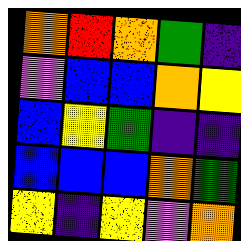[["orange", "red", "orange", "green", "indigo"], ["violet", "blue", "blue", "orange", "yellow"], ["blue", "yellow", "green", "indigo", "indigo"], ["blue", "blue", "blue", "orange", "green"], ["yellow", "indigo", "yellow", "violet", "orange"]]